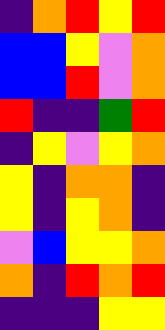[["indigo", "orange", "red", "yellow", "red"], ["blue", "blue", "yellow", "violet", "orange"], ["blue", "blue", "red", "violet", "orange"], ["red", "indigo", "indigo", "green", "red"], ["indigo", "yellow", "violet", "yellow", "orange"], ["yellow", "indigo", "orange", "orange", "indigo"], ["yellow", "indigo", "yellow", "orange", "indigo"], ["violet", "blue", "yellow", "yellow", "orange"], ["orange", "indigo", "red", "orange", "red"], ["indigo", "indigo", "indigo", "yellow", "yellow"]]